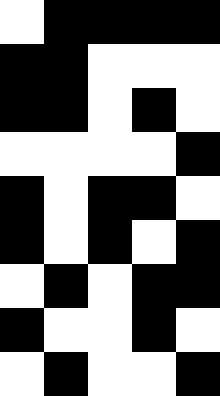[["white", "black", "black", "black", "black"], ["black", "black", "white", "white", "white"], ["black", "black", "white", "black", "white"], ["white", "white", "white", "white", "black"], ["black", "white", "black", "black", "white"], ["black", "white", "black", "white", "black"], ["white", "black", "white", "black", "black"], ["black", "white", "white", "black", "white"], ["white", "black", "white", "white", "black"]]